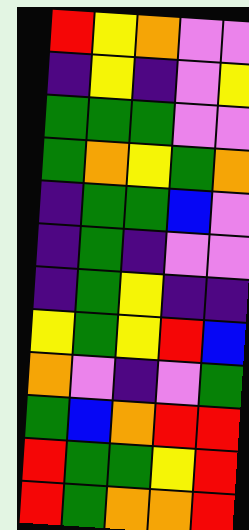[["red", "yellow", "orange", "violet", "violet"], ["indigo", "yellow", "indigo", "violet", "yellow"], ["green", "green", "green", "violet", "violet"], ["green", "orange", "yellow", "green", "orange"], ["indigo", "green", "green", "blue", "violet"], ["indigo", "green", "indigo", "violet", "violet"], ["indigo", "green", "yellow", "indigo", "indigo"], ["yellow", "green", "yellow", "red", "blue"], ["orange", "violet", "indigo", "violet", "green"], ["green", "blue", "orange", "red", "red"], ["red", "green", "green", "yellow", "red"], ["red", "green", "orange", "orange", "red"]]